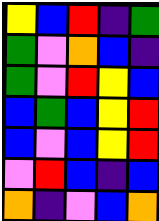[["yellow", "blue", "red", "indigo", "green"], ["green", "violet", "orange", "blue", "indigo"], ["green", "violet", "red", "yellow", "blue"], ["blue", "green", "blue", "yellow", "red"], ["blue", "violet", "blue", "yellow", "red"], ["violet", "red", "blue", "indigo", "blue"], ["orange", "indigo", "violet", "blue", "orange"]]